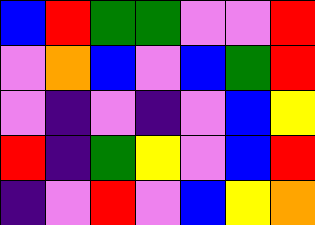[["blue", "red", "green", "green", "violet", "violet", "red"], ["violet", "orange", "blue", "violet", "blue", "green", "red"], ["violet", "indigo", "violet", "indigo", "violet", "blue", "yellow"], ["red", "indigo", "green", "yellow", "violet", "blue", "red"], ["indigo", "violet", "red", "violet", "blue", "yellow", "orange"]]